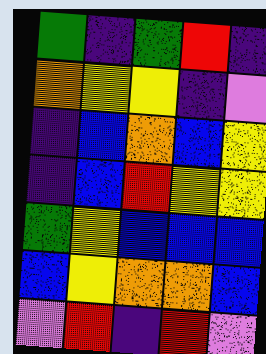[["green", "indigo", "green", "red", "indigo"], ["orange", "yellow", "yellow", "indigo", "violet"], ["indigo", "blue", "orange", "blue", "yellow"], ["indigo", "blue", "red", "yellow", "yellow"], ["green", "yellow", "blue", "blue", "blue"], ["blue", "yellow", "orange", "orange", "blue"], ["violet", "red", "indigo", "red", "violet"]]